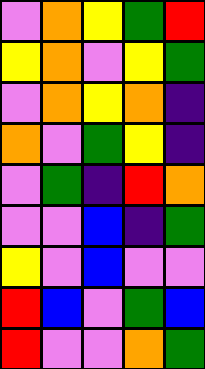[["violet", "orange", "yellow", "green", "red"], ["yellow", "orange", "violet", "yellow", "green"], ["violet", "orange", "yellow", "orange", "indigo"], ["orange", "violet", "green", "yellow", "indigo"], ["violet", "green", "indigo", "red", "orange"], ["violet", "violet", "blue", "indigo", "green"], ["yellow", "violet", "blue", "violet", "violet"], ["red", "blue", "violet", "green", "blue"], ["red", "violet", "violet", "orange", "green"]]